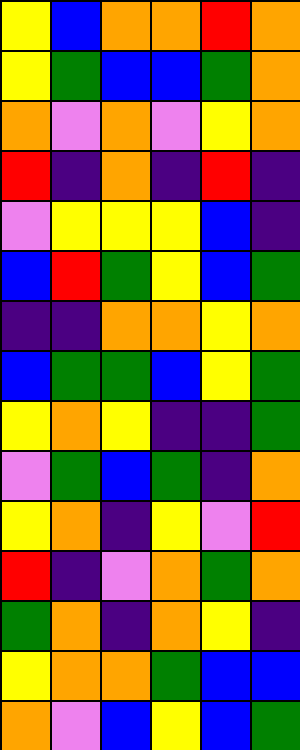[["yellow", "blue", "orange", "orange", "red", "orange"], ["yellow", "green", "blue", "blue", "green", "orange"], ["orange", "violet", "orange", "violet", "yellow", "orange"], ["red", "indigo", "orange", "indigo", "red", "indigo"], ["violet", "yellow", "yellow", "yellow", "blue", "indigo"], ["blue", "red", "green", "yellow", "blue", "green"], ["indigo", "indigo", "orange", "orange", "yellow", "orange"], ["blue", "green", "green", "blue", "yellow", "green"], ["yellow", "orange", "yellow", "indigo", "indigo", "green"], ["violet", "green", "blue", "green", "indigo", "orange"], ["yellow", "orange", "indigo", "yellow", "violet", "red"], ["red", "indigo", "violet", "orange", "green", "orange"], ["green", "orange", "indigo", "orange", "yellow", "indigo"], ["yellow", "orange", "orange", "green", "blue", "blue"], ["orange", "violet", "blue", "yellow", "blue", "green"]]